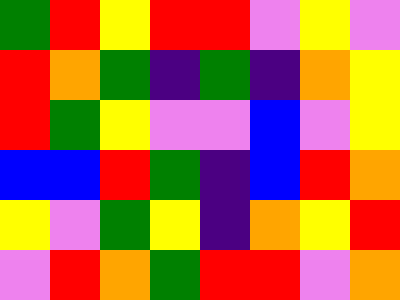[["green", "red", "yellow", "red", "red", "violet", "yellow", "violet"], ["red", "orange", "green", "indigo", "green", "indigo", "orange", "yellow"], ["red", "green", "yellow", "violet", "violet", "blue", "violet", "yellow"], ["blue", "blue", "red", "green", "indigo", "blue", "red", "orange"], ["yellow", "violet", "green", "yellow", "indigo", "orange", "yellow", "red"], ["violet", "red", "orange", "green", "red", "red", "violet", "orange"]]